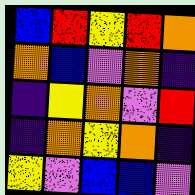[["blue", "red", "yellow", "red", "orange"], ["orange", "blue", "violet", "orange", "indigo"], ["indigo", "yellow", "orange", "violet", "red"], ["indigo", "orange", "yellow", "orange", "indigo"], ["yellow", "violet", "blue", "blue", "violet"]]